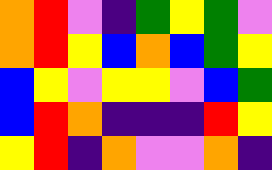[["orange", "red", "violet", "indigo", "green", "yellow", "green", "violet"], ["orange", "red", "yellow", "blue", "orange", "blue", "green", "yellow"], ["blue", "yellow", "violet", "yellow", "yellow", "violet", "blue", "green"], ["blue", "red", "orange", "indigo", "indigo", "indigo", "red", "yellow"], ["yellow", "red", "indigo", "orange", "violet", "violet", "orange", "indigo"]]